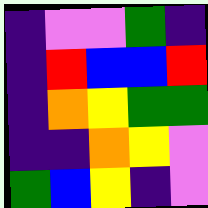[["indigo", "violet", "violet", "green", "indigo"], ["indigo", "red", "blue", "blue", "red"], ["indigo", "orange", "yellow", "green", "green"], ["indigo", "indigo", "orange", "yellow", "violet"], ["green", "blue", "yellow", "indigo", "violet"]]